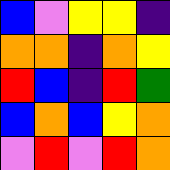[["blue", "violet", "yellow", "yellow", "indigo"], ["orange", "orange", "indigo", "orange", "yellow"], ["red", "blue", "indigo", "red", "green"], ["blue", "orange", "blue", "yellow", "orange"], ["violet", "red", "violet", "red", "orange"]]